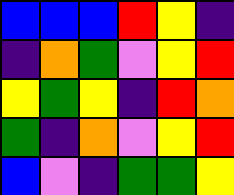[["blue", "blue", "blue", "red", "yellow", "indigo"], ["indigo", "orange", "green", "violet", "yellow", "red"], ["yellow", "green", "yellow", "indigo", "red", "orange"], ["green", "indigo", "orange", "violet", "yellow", "red"], ["blue", "violet", "indigo", "green", "green", "yellow"]]